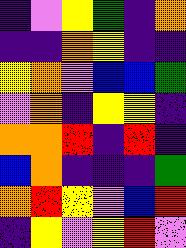[["indigo", "violet", "yellow", "green", "indigo", "orange"], ["indigo", "indigo", "orange", "yellow", "indigo", "indigo"], ["yellow", "orange", "violet", "blue", "blue", "green"], ["violet", "orange", "indigo", "yellow", "yellow", "indigo"], ["orange", "orange", "red", "indigo", "red", "indigo"], ["blue", "orange", "indigo", "indigo", "indigo", "green"], ["orange", "red", "yellow", "violet", "blue", "red"], ["indigo", "yellow", "violet", "yellow", "red", "violet"]]